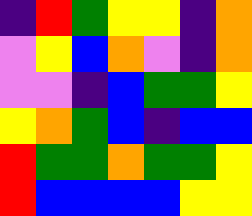[["indigo", "red", "green", "yellow", "yellow", "indigo", "orange"], ["violet", "yellow", "blue", "orange", "violet", "indigo", "orange"], ["violet", "violet", "indigo", "blue", "green", "green", "yellow"], ["yellow", "orange", "green", "blue", "indigo", "blue", "blue"], ["red", "green", "green", "orange", "green", "green", "yellow"], ["red", "blue", "blue", "blue", "blue", "yellow", "yellow"]]